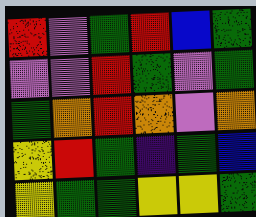[["red", "violet", "green", "red", "blue", "green"], ["violet", "violet", "red", "green", "violet", "green"], ["green", "orange", "red", "orange", "violet", "orange"], ["yellow", "red", "green", "indigo", "green", "blue"], ["yellow", "green", "green", "yellow", "yellow", "green"]]